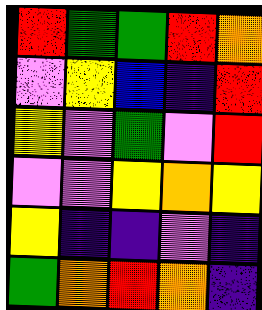[["red", "green", "green", "red", "orange"], ["violet", "yellow", "blue", "indigo", "red"], ["yellow", "violet", "green", "violet", "red"], ["violet", "violet", "yellow", "orange", "yellow"], ["yellow", "indigo", "indigo", "violet", "indigo"], ["green", "orange", "red", "orange", "indigo"]]